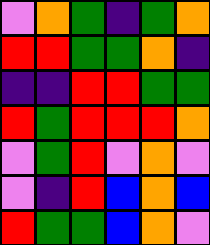[["violet", "orange", "green", "indigo", "green", "orange"], ["red", "red", "green", "green", "orange", "indigo"], ["indigo", "indigo", "red", "red", "green", "green"], ["red", "green", "red", "red", "red", "orange"], ["violet", "green", "red", "violet", "orange", "violet"], ["violet", "indigo", "red", "blue", "orange", "blue"], ["red", "green", "green", "blue", "orange", "violet"]]